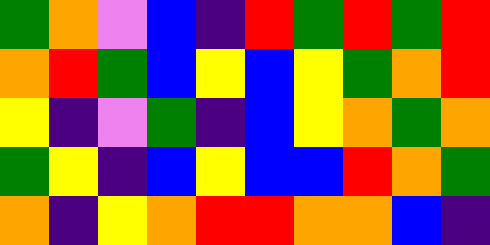[["green", "orange", "violet", "blue", "indigo", "red", "green", "red", "green", "red"], ["orange", "red", "green", "blue", "yellow", "blue", "yellow", "green", "orange", "red"], ["yellow", "indigo", "violet", "green", "indigo", "blue", "yellow", "orange", "green", "orange"], ["green", "yellow", "indigo", "blue", "yellow", "blue", "blue", "red", "orange", "green"], ["orange", "indigo", "yellow", "orange", "red", "red", "orange", "orange", "blue", "indigo"]]